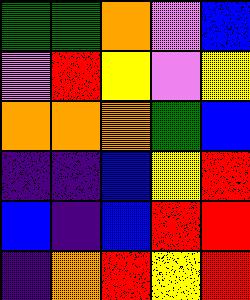[["green", "green", "orange", "violet", "blue"], ["violet", "red", "yellow", "violet", "yellow"], ["orange", "orange", "orange", "green", "blue"], ["indigo", "indigo", "blue", "yellow", "red"], ["blue", "indigo", "blue", "red", "red"], ["indigo", "orange", "red", "yellow", "red"]]